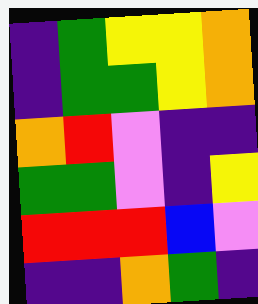[["indigo", "green", "yellow", "yellow", "orange"], ["indigo", "green", "green", "yellow", "orange"], ["orange", "red", "violet", "indigo", "indigo"], ["green", "green", "violet", "indigo", "yellow"], ["red", "red", "red", "blue", "violet"], ["indigo", "indigo", "orange", "green", "indigo"]]